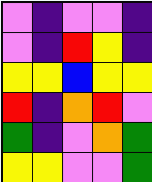[["violet", "indigo", "violet", "violet", "indigo"], ["violet", "indigo", "red", "yellow", "indigo"], ["yellow", "yellow", "blue", "yellow", "yellow"], ["red", "indigo", "orange", "red", "violet"], ["green", "indigo", "violet", "orange", "green"], ["yellow", "yellow", "violet", "violet", "green"]]